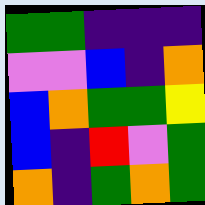[["green", "green", "indigo", "indigo", "indigo"], ["violet", "violet", "blue", "indigo", "orange"], ["blue", "orange", "green", "green", "yellow"], ["blue", "indigo", "red", "violet", "green"], ["orange", "indigo", "green", "orange", "green"]]